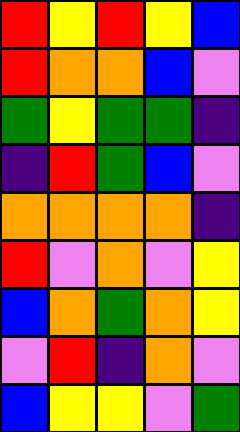[["red", "yellow", "red", "yellow", "blue"], ["red", "orange", "orange", "blue", "violet"], ["green", "yellow", "green", "green", "indigo"], ["indigo", "red", "green", "blue", "violet"], ["orange", "orange", "orange", "orange", "indigo"], ["red", "violet", "orange", "violet", "yellow"], ["blue", "orange", "green", "orange", "yellow"], ["violet", "red", "indigo", "orange", "violet"], ["blue", "yellow", "yellow", "violet", "green"]]